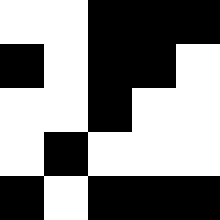[["white", "white", "black", "black", "black"], ["black", "white", "black", "black", "white"], ["white", "white", "black", "white", "white"], ["white", "black", "white", "white", "white"], ["black", "white", "black", "black", "black"]]